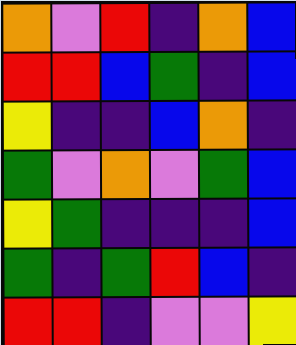[["orange", "violet", "red", "indigo", "orange", "blue"], ["red", "red", "blue", "green", "indigo", "blue"], ["yellow", "indigo", "indigo", "blue", "orange", "indigo"], ["green", "violet", "orange", "violet", "green", "blue"], ["yellow", "green", "indigo", "indigo", "indigo", "blue"], ["green", "indigo", "green", "red", "blue", "indigo"], ["red", "red", "indigo", "violet", "violet", "yellow"]]